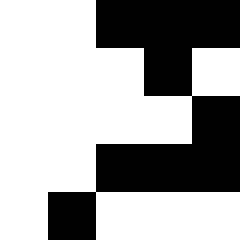[["white", "white", "black", "black", "black"], ["white", "white", "white", "black", "white"], ["white", "white", "white", "white", "black"], ["white", "white", "black", "black", "black"], ["white", "black", "white", "white", "white"]]